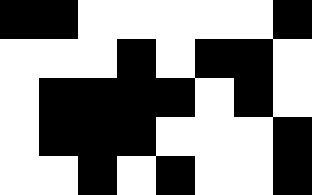[["black", "black", "white", "white", "white", "white", "white", "black"], ["white", "white", "white", "black", "white", "black", "black", "white"], ["white", "black", "black", "black", "black", "white", "black", "white"], ["white", "black", "black", "black", "white", "white", "white", "black"], ["white", "white", "black", "white", "black", "white", "white", "black"]]